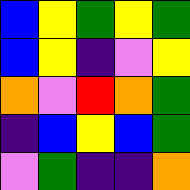[["blue", "yellow", "green", "yellow", "green"], ["blue", "yellow", "indigo", "violet", "yellow"], ["orange", "violet", "red", "orange", "green"], ["indigo", "blue", "yellow", "blue", "green"], ["violet", "green", "indigo", "indigo", "orange"]]